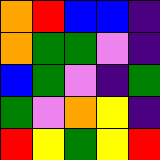[["orange", "red", "blue", "blue", "indigo"], ["orange", "green", "green", "violet", "indigo"], ["blue", "green", "violet", "indigo", "green"], ["green", "violet", "orange", "yellow", "indigo"], ["red", "yellow", "green", "yellow", "red"]]